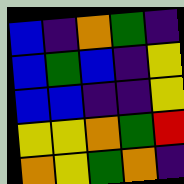[["blue", "indigo", "orange", "green", "indigo"], ["blue", "green", "blue", "indigo", "yellow"], ["blue", "blue", "indigo", "indigo", "yellow"], ["yellow", "yellow", "orange", "green", "red"], ["orange", "yellow", "green", "orange", "indigo"]]